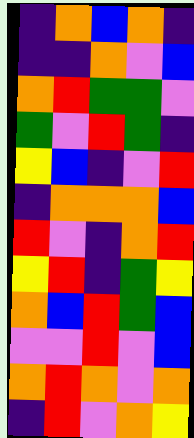[["indigo", "orange", "blue", "orange", "indigo"], ["indigo", "indigo", "orange", "violet", "blue"], ["orange", "red", "green", "green", "violet"], ["green", "violet", "red", "green", "indigo"], ["yellow", "blue", "indigo", "violet", "red"], ["indigo", "orange", "orange", "orange", "blue"], ["red", "violet", "indigo", "orange", "red"], ["yellow", "red", "indigo", "green", "yellow"], ["orange", "blue", "red", "green", "blue"], ["violet", "violet", "red", "violet", "blue"], ["orange", "red", "orange", "violet", "orange"], ["indigo", "red", "violet", "orange", "yellow"]]